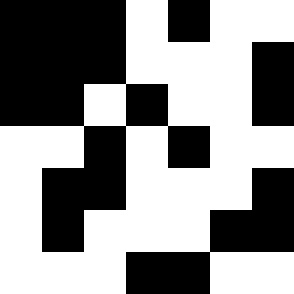[["black", "black", "black", "white", "black", "white", "white"], ["black", "black", "black", "white", "white", "white", "black"], ["black", "black", "white", "black", "white", "white", "black"], ["white", "white", "black", "white", "black", "white", "white"], ["white", "black", "black", "white", "white", "white", "black"], ["white", "black", "white", "white", "white", "black", "black"], ["white", "white", "white", "black", "black", "white", "white"]]